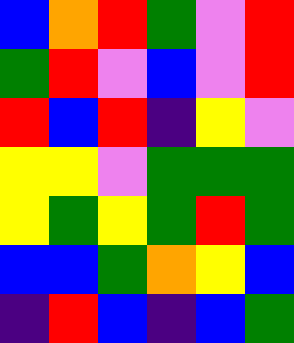[["blue", "orange", "red", "green", "violet", "red"], ["green", "red", "violet", "blue", "violet", "red"], ["red", "blue", "red", "indigo", "yellow", "violet"], ["yellow", "yellow", "violet", "green", "green", "green"], ["yellow", "green", "yellow", "green", "red", "green"], ["blue", "blue", "green", "orange", "yellow", "blue"], ["indigo", "red", "blue", "indigo", "blue", "green"]]